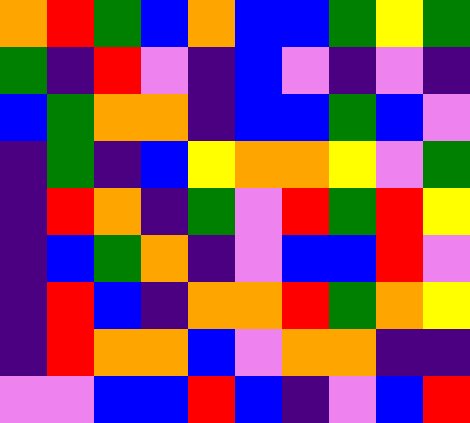[["orange", "red", "green", "blue", "orange", "blue", "blue", "green", "yellow", "green"], ["green", "indigo", "red", "violet", "indigo", "blue", "violet", "indigo", "violet", "indigo"], ["blue", "green", "orange", "orange", "indigo", "blue", "blue", "green", "blue", "violet"], ["indigo", "green", "indigo", "blue", "yellow", "orange", "orange", "yellow", "violet", "green"], ["indigo", "red", "orange", "indigo", "green", "violet", "red", "green", "red", "yellow"], ["indigo", "blue", "green", "orange", "indigo", "violet", "blue", "blue", "red", "violet"], ["indigo", "red", "blue", "indigo", "orange", "orange", "red", "green", "orange", "yellow"], ["indigo", "red", "orange", "orange", "blue", "violet", "orange", "orange", "indigo", "indigo"], ["violet", "violet", "blue", "blue", "red", "blue", "indigo", "violet", "blue", "red"]]